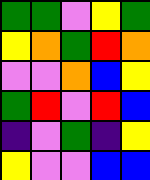[["green", "green", "violet", "yellow", "green"], ["yellow", "orange", "green", "red", "orange"], ["violet", "violet", "orange", "blue", "yellow"], ["green", "red", "violet", "red", "blue"], ["indigo", "violet", "green", "indigo", "yellow"], ["yellow", "violet", "violet", "blue", "blue"]]